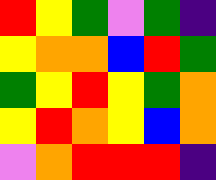[["red", "yellow", "green", "violet", "green", "indigo"], ["yellow", "orange", "orange", "blue", "red", "green"], ["green", "yellow", "red", "yellow", "green", "orange"], ["yellow", "red", "orange", "yellow", "blue", "orange"], ["violet", "orange", "red", "red", "red", "indigo"]]